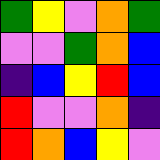[["green", "yellow", "violet", "orange", "green"], ["violet", "violet", "green", "orange", "blue"], ["indigo", "blue", "yellow", "red", "blue"], ["red", "violet", "violet", "orange", "indigo"], ["red", "orange", "blue", "yellow", "violet"]]